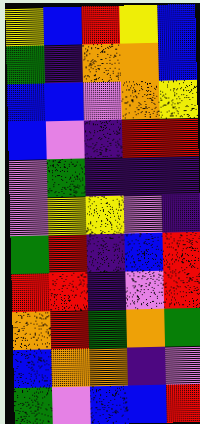[["yellow", "blue", "red", "yellow", "blue"], ["green", "indigo", "orange", "orange", "blue"], ["blue", "blue", "violet", "orange", "yellow"], ["blue", "violet", "indigo", "red", "red"], ["violet", "green", "indigo", "indigo", "indigo"], ["violet", "yellow", "yellow", "violet", "indigo"], ["green", "red", "indigo", "blue", "red"], ["red", "red", "indigo", "violet", "red"], ["orange", "red", "green", "orange", "green"], ["blue", "orange", "orange", "indigo", "violet"], ["green", "violet", "blue", "blue", "red"]]